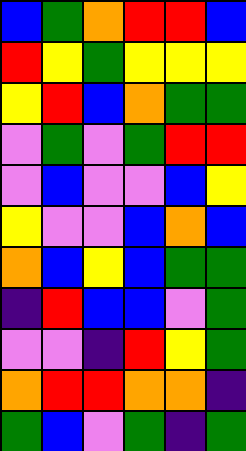[["blue", "green", "orange", "red", "red", "blue"], ["red", "yellow", "green", "yellow", "yellow", "yellow"], ["yellow", "red", "blue", "orange", "green", "green"], ["violet", "green", "violet", "green", "red", "red"], ["violet", "blue", "violet", "violet", "blue", "yellow"], ["yellow", "violet", "violet", "blue", "orange", "blue"], ["orange", "blue", "yellow", "blue", "green", "green"], ["indigo", "red", "blue", "blue", "violet", "green"], ["violet", "violet", "indigo", "red", "yellow", "green"], ["orange", "red", "red", "orange", "orange", "indigo"], ["green", "blue", "violet", "green", "indigo", "green"]]